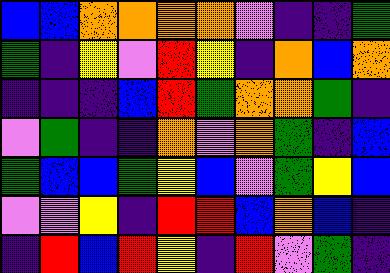[["blue", "blue", "orange", "orange", "orange", "orange", "violet", "indigo", "indigo", "green"], ["green", "indigo", "yellow", "violet", "red", "yellow", "indigo", "orange", "blue", "orange"], ["indigo", "indigo", "indigo", "blue", "red", "green", "orange", "orange", "green", "indigo"], ["violet", "green", "indigo", "indigo", "orange", "violet", "orange", "green", "indigo", "blue"], ["green", "blue", "blue", "green", "yellow", "blue", "violet", "green", "yellow", "blue"], ["violet", "violet", "yellow", "indigo", "red", "red", "blue", "orange", "blue", "indigo"], ["indigo", "red", "blue", "red", "yellow", "indigo", "red", "violet", "green", "indigo"]]